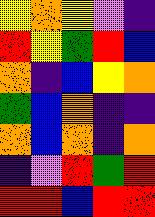[["yellow", "orange", "yellow", "violet", "indigo"], ["red", "yellow", "green", "red", "blue"], ["orange", "indigo", "blue", "yellow", "orange"], ["green", "blue", "orange", "indigo", "indigo"], ["orange", "blue", "orange", "indigo", "orange"], ["indigo", "violet", "red", "green", "red"], ["red", "red", "blue", "red", "red"]]